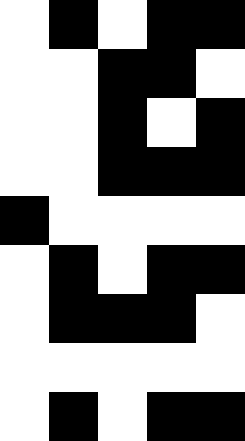[["white", "black", "white", "black", "black"], ["white", "white", "black", "black", "white"], ["white", "white", "black", "white", "black"], ["white", "white", "black", "black", "black"], ["black", "white", "white", "white", "white"], ["white", "black", "white", "black", "black"], ["white", "black", "black", "black", "white"], ["white", "white", "white", "white", "white"], ["white", "black", "white", "black", "black"]]